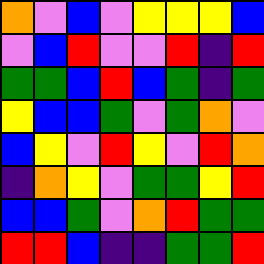[["orange", "violet", "blue", "violet", "yellow", "yellow", "yellow", "blue"], ["violet", "blue", "red", "violet", "violet", "red", "indigo", "red"], ["green", "green", "blue", "red", "blue", "green", "indigo", "green"], ["yellow", "blue", "blue", "green", "violet", "green", "orange", "violet"], ["blue", "yellow", "violet", "red", "yellow", "violet", "red", "orange"], ["indigo", "orange", "yellow", "violet", "green", "green", "yellow", "red"], ["blue", "blue", "green", "violet", "orange", "red", "green", "green"], ["red", "red", "blue", "indigo", "indigo", "green", "green", "red"]]